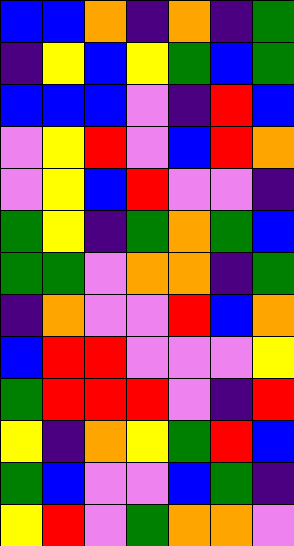[["blue", "blue", "orange", "indigo", "orange", "indigo", "green"], ["indigo", "yellow", "blue", "yellow", "green", "blue", "green"], ["blue", "blue", "blue", "violet", "indigo", "red", "blue"], ["violet", "yellow", "red", "violet", "blue", "red", "orange"], ["violet", "yellow", "blue", "red", "violet", "violet", "indigo"], ["green", "yellow", "indigo", "green", "orange", "green", "blue"], ["green", "green", "violet", "orange", "orange", "indigo", "green"], ["indigo", "orange", "violet", "violet", "red", "blue", "orange"], ["blue", "red", "red", "violet", "violet", "violet", "yellow"], ["green", "red", "red", "red", "violet", "indigo", "red"], ["yellow", "indigo", "orange", "yellow", "green", "red", "blue"], ["green", "blue", "violet", "violet", "blue", "green", "indigo"], ["yellow", "red", "violet", "green", "orange", "orange", "violet"]]